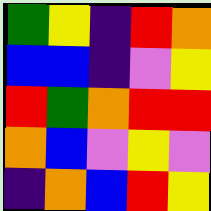[["green", "yellow", "indigo", "red", "orange"], ["blue", "blue", "indigo", "violet", "yellow"], ["red", "green", "orange", "red", "red"], ["orange", "blue", "violet", "yellow", "violet"], ["indigo", "orange", "blue", "red", "yellow"]]